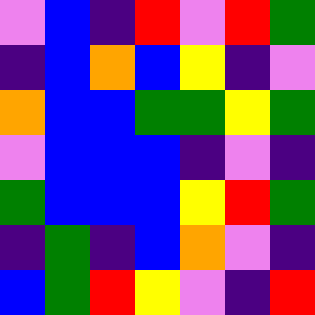[["violet", "blue", "indigo", "red", "violet", "red", "green"], ["indigo", "blue", "orange", "blue", "yellow", "indigo", "violet"], ["orange", "blue", "blue", "green", "green", "yellow", "green"], ["violet", "blue", "blue", "blue", "indigo", "violet", "indigo"], ["green", "blue", "blue", "blue", "yellow", "red", "green"], ["indigo", "green", "indigo", "blue", "orange", "violet", "indigo"], ["blue", "green", "red", "yellow", "violet", "indigo", "red"]]